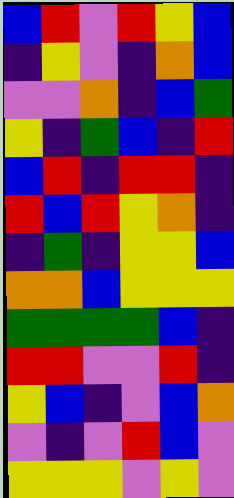[["blue", "red", "violet", "red", "yellow", "blue"], ["indigo", "yellow", "violet", "indigo", "orange", "blue"], ["violet", "violet", "orange", "indigo", "blue", "green"], ["yellow", "indigo", "green", "blue", "indigo", "red"], ["blue", "red", "indigo", "red", "red", "indigo"], ["red", "blue", "red", "yellow", "orange", "indigo"], ["indigo", "green", "indigo", "yellow", "yellow", "blue"], ["orange", "orange", "blue", "yellow", "yellow", "yellow"], ["green", "green", "green", "green", "blue", "indigo"], ["red", "red", "violet", "violet", "red", "indigo"], ["yellow", "blue", "indigo", "violet", "blue", "orange"], ["violet", "indigo", "violet", "red", "blue", "violet"], ["yellow", "yellow", "yellow", "violet", "yellow", "violet"]]